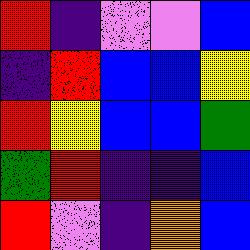[["red", "indigo", "violet", "violet", "blue"], ["indigo", "red", "blue", "blue", "yellow"], ["red", "yellow", "blue", "blue", "green"], ["green", "red", "indigo", "indigo", "blue"], ["red", "violet", "indigo", "orange", "blue"]]